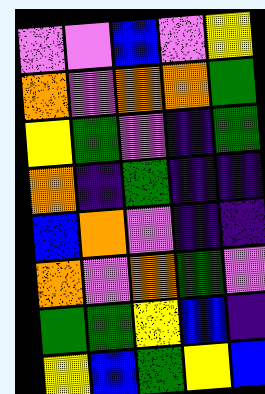[["violet", "violet", "blue", "violet", "yellow"], ["orange", "violet", "orange", "orange", "green"], ["yellow", "green", "violet", "indigo", "green"], ["orange", "indigo", "green", "indigo", "indigo"], ["blue", "orange", "violet", "indigo", "indigo"], ["orange", "violet", "orange", "green", "violet"], ["green", "green", "yellow", "blue", "indigo"], ["yellow", "blue", "green", "yellow", "blue"]]